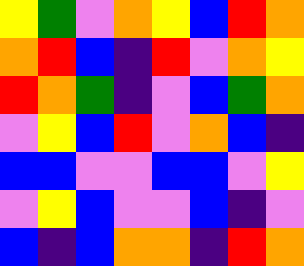[["yellow", "green", "violet", "orange", "yellow", "blue", "red", "orange"], ["orange", "red", "blue", "indigo", "red", "violet", "orange", "yellow"], ["red", "orange", "green", "indigo", "violet", "blue", "green", "orange"], ["violet", "yellow", "blue", "red", "violet", "orange", "blue", "indigo"], ["blue", "blue", "violet", "violet", "blue", "blue", "violet", "yellow"], ["violet", "yellow", "blue", "violet", "violet", "blue", "indigo", "violet"], ["blue", "indigo", "blue", "orange", "orange", "indigo", "red", "orange"]]